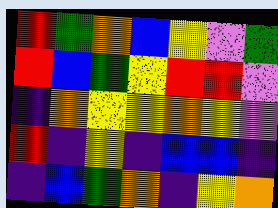[["red", "green", "orange", "blue", "yellow", "violet", "green"], ["red", "blue", "green", "yellow", "red", "red", "violet"], ["indigo", "orange", "yellow", "yellow", "orange", "yellow", "violet"], ["red", "indigo", "yellow", "indigo", "blue", "blue", "indigo"], ["indigo", "blue", "green", "orange", "indigo", "yellow", "orange"]]